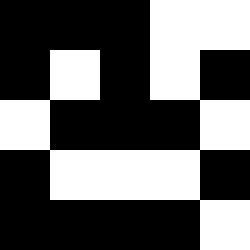[["black", "black", "black", "white", "white"], ["black", "white", "black", "white", "black"], ["white", "black", "black", "black", "white"], ["black", "white", "white", "white", "black"], ["black", "black", "black", "black", "white"]]